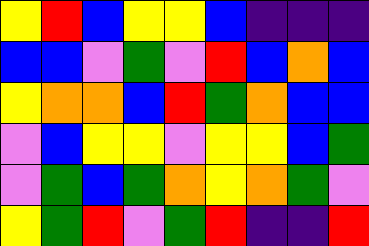[["yellow", "red", "blue", "yellow", "yellow", "blue", "indigo", "indigo", "indigo"], ["blue", "blue", "violet", "green", "violet", "red", "blue", "orange", "blue"], ["yellow", "orange", "orange", "blue", "red", "green", "orange", "blue", "blue"], ["violet", "blue", "yellow", "yellow", "violet", "yellow", "yellow", "blue", "green"], ["violet", "green", "blue", "green", "orange", "yellow", "orange", "green", "violet"], ["yellow", "green", "red", "violet", "green", "red", "indigo", "indigo", "red"]]